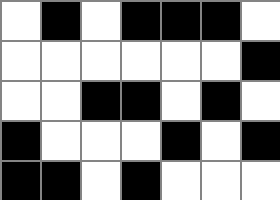[["white", "black", "white", "black", "black", "black", "white"], ["white", "white", "white", "white", "white", "white", "black"], ["white", "white", "black", "black", "white", "black", "white"], ["black", "white", "white", "white", "black", "white", "black"], ["black", "black", "white", "black", "white", "white", "white"]]